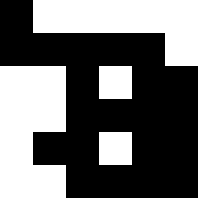[["black", "white", "white", "white", "white", "white"], ["black", "black", "black", "black", "black", "white"], ["white", "white", "black", "white", "black", "black"], ["white", "white", "black", "black", "black", "black"], ["white", "black", "black", "white", "black", "black"], ["white", "white", "black", "black", "black", "black"]]